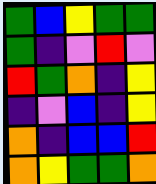[["green", "blue", "yellow", "green", "green"], ["green", "indigo", "violet", "red", "violet"], ["red", "green", "orange", "indigo", "yellow"], ["indigo", "violet", "blue", "indigo", "yellow"], ["orange", "indigo", "blue", "blue", "red"], ["orange", "yellow", "green", "green", "orange"]]